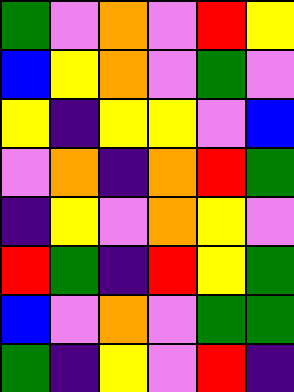[["green", "violet", "orange", "violet", "red", "yellow"], ["blue", "yellow", "orange", "violet", "green", "violet"], ["yellow", "indigo", "yellow", "yellow", "violet", "blue"], ["violet", "orange", "indigo", "orange", "red", "green"], ["indigo", "yellow", "violet", "orange", "yellow", "violet"], ["red", "green", "indigo", "red", "yellow", "green"], ["blue", "violet", "orange", "violet", "green", "green"], ["green", "indigo", "yellow", "violet", "red", "indigo"]]